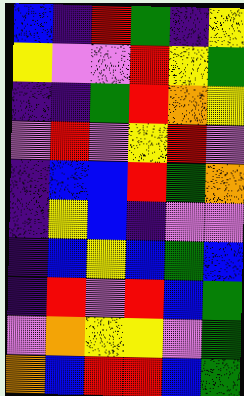[["blue", "indigo", "red", "green", "indigo", "yellow"], ["yellow", "violet", "violet", "red", "yellow", "green"], ["indigo", "indigo", "green", "red", "orange", "yellow"], ["violet", "red", "violet", "yellow", "red", "violet"], ["indigo", "blue", "blue", "red", "green", "orange"], ["indigo", "yellow", "blue", "indigo", "violet", "violet"], ["indigo", "blue", "yellow", "blue", "green", "blue"], ["indigo", "red", "violet", "red", "blue", "green"], ["violet", "orange", "yellow", "yellow", "violet", "green"], ["orange", "blue", "red", "red", "blue", "green"]]